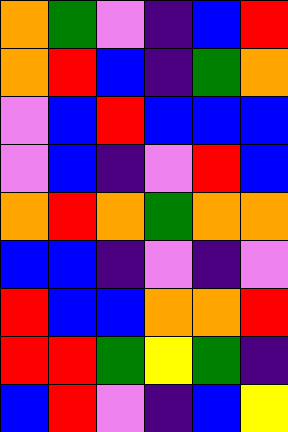[["orange", "green", "violet", "indigo", "blue", "red"], ["orange", "red", "blue", "indigo", "green", "orange"], ["violet", "blue", "red", "blue", "blue", "blue"], ["violet", "blue", "indigo", "violet", "red", "blue"], ["orange", "red", "orange", "green", "orange", "orange"], ["blue", "blue", "indigo", "violet", "indigo", "violet"], ["red", "blue", "blue", "orange", "orange", "red"], ["red", "red", "green", "yellow", "green", "indigo"], ["blue", "red", "violet", "indigo", "blue", "yellow"]]